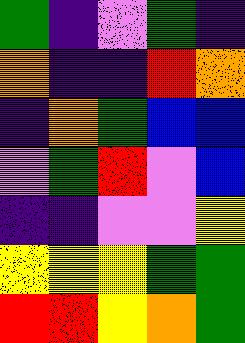[["green", "indigo", "violet", "green", "indigo"], ["orange", "indigo", "indigo", "red", "orange"], ["indigo", "orange", "green", "blue", "blue"], ["violet", "green", "red", "violet", "blue"], ["indigo", "indigo", "violet", "violet", "yellow"], ["yellow", "yellow", "yellow", "green", "green"], ["red", "red", "yellow", "orange", "green"]]